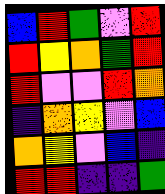[["blue", "red", "green", "violet", "red"], ["red", "yellow", "orange", "green", "red"], ["red", "violet", "violet", "red", "orange"], ["indigo", "orange", "yellow", "violet", "blue"], ["orange", "yellow", "violet", "blue", "indigo"], ["red", "red", "indigo", "indigo", "green"]]